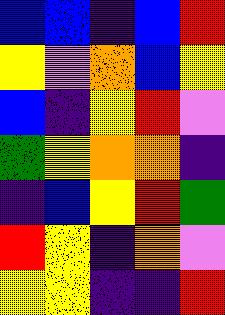[["blue", "blue", "indigo", "blue", "red"], ["yellow", "violet", "orange", "blue", "yellow"], ["blue", "indigo", "yellow", "red", "violet"], ["green", "yellow", "orange", "orange", "indigo"], ["indigo", "blue", "yellow", "red", "green"], ["red", "yellow", "indigo", "orange", "violet"], ["yellow", "yellow", "indigo", "indigo", "red"]]